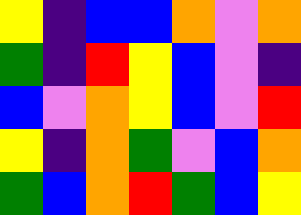[["yellow", "indigo", "blue", "blue", "orange", "violet", "orange"], ["green", "indigo", "red", "yellow", "blue", "violet", "indigo"], ["blue", "violet", "orange", "yellow", "blue", "violet", "red"], ["yellow", "indigo", "orange", "green", "violet", "blue", "orange"], ["green", "blue", "orange", "red", "green", "blue", "yellow"]]